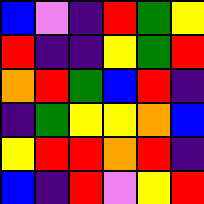[["blue", "violet", "indigo", "red", "green", "yellow"], ["red", "indigo", "indigo", "yellow", "green", "red"], ["orange", "red", "green", "blue", "red", "indigo"], ["indigo", "green", "yellow", "yellow", "orange", "blue"], ["yellow", "red", "red", "orange", "red", "indigo"], ["blue", "indigo", "red", "violet", "yellow", "red"]]